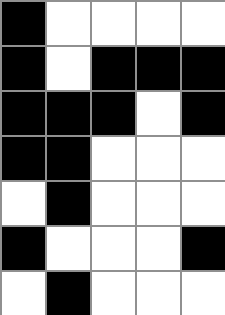[["black", "white", "white", "white", "white"], ["black", "white", "black", "black", "black"], ["black", "black", "black", "white", "black"], ["black", "black", "white", "white", "white"], ["white", "black", "white", "white", "white"], ["black", "white", "white", "white", "black"], ["white", "black", "white", "white", "white"]]